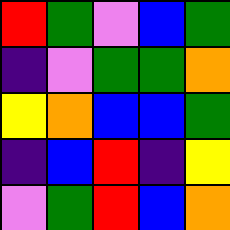[["red", "green", "violet", "blue", "green"], ["indigo", "violet", "green", "green", "orange"], ["yellow", "orange", "blue", "blue", "green"], ["indigo", "blue", "red", "indigo", "yellow"], ["violet", "green", "red", "blue", "orange"]]